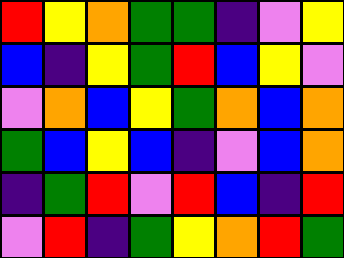[["red", "yellow", "orange", "green", "green", "indigo", "violet", "yellow"], ["blue", "indigo", "yellow", "green", "red", "blue", "yellow", "violet"], ["violet", "orange", "blue", "yellow", "green", "orange", "blue", "orange"], ["green", "blue", "yellow", "blue", "indigo", "violet", "blue", "orange"], ["indigo", "green", "red", "violet", "red", "blue", "indigo", "red"], ["violet", "red", "indigo", "green", "yellow", "orange", "red", "green"]]